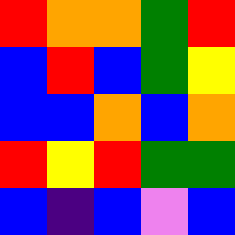[["red", "orange", "orange", "green", "red"], ["blue", "red", "blue", "green", "yellow"], ["blue", "blue", "orange", "blue", "orange"], ["red", "yellow", "red", "green", "green"], ["blue", "indigo", "blue", "violet", "blue"]]